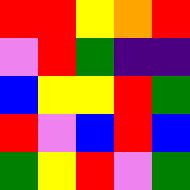[["red", "red", "yellow", "orange", "red"], ["violet", "red", "green", "indigo", "indigo"], ["blue", "yellow", "yellow", "red", "green"], ["red", "violet", "blue", "red", "blue"], ["green", "yellow", "red", "violet", "green"]]